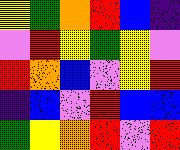[["yellow", "green", "orange", "red", "blue", "indigo"], ["violet", "red", "yellow", "green", "yellow", "violet"], ["red", "orange", "blue", "violet", "yellow", "red"], ["indigo", "blue", "violet", "red", "blue", "blue"], ["green", "yellow", "orange", "red", "violet", "red"]]